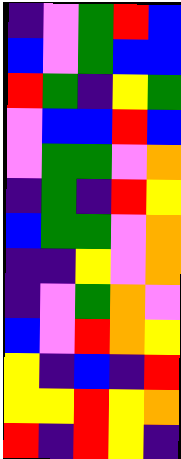[["indigo", "violet", "green", "red", "blue"], ["blue", "violet", "green", "blue", "blue"], ["red", "green", "indigo", "yellow", "green"], ["violet", "blue", "blue", "red", "blue"], ["violet", "green", "green", "violet", "orange"], ["indigo", "green", "indigo", "red", "yellow"], ["blue", "green", "green", "violet", "orange"], ["indigo", "indigo", "yellow", "violet", "orange"], ["indigo", "violet", "green", "orange", "violet"], ["blue", "violet", "red", "orange", "yellow"], ["yellow", "indigo", "blue", "indigo", "red"], ["yellow", "yellow", "red", "yellow", "orange"], ["red", "indigo", "red", "yellow", "indigo"]]